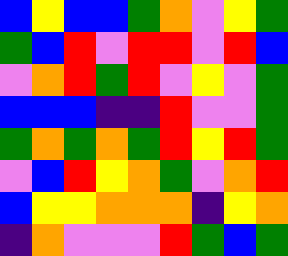[["blue", "yellow", "blue", "blue", "green", "orange", "violet", "yellow", "green"], ["green", "blue", "red", "violet", "red", "red", "violet", "red", "blue"], ["violet", "orange", "red", "green", "red", "violet", "yellow", "violet", "green"], ["blue", "blue", "blue", "indigo", "indigo", "red", "violet", "violet", "green"], ["green", "orange", "green", "orange", "green", "red", "yellow", "red", "green"], ["violet", "blue", "red", "yellow", "orange", "green", "violet", "orange", "red"], ["blue", "yellow", "yellow", "orange", "orange", "orange", "indigo", "yellow", "orange"], ["indigo", "orange", "violet", "violet", "violet", "red", "green", "blue", "green"]]